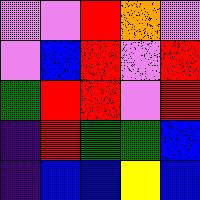[["violet", "violet", "red", "orange", "violet"], ["violet", "blue", "red", "violet", "red"], ["green", "red", "red", "violet", "red"], ["indigo", "red", "green", "green", "blue"], ["indigo", "blue", "blue", "yellow", "blue"]]